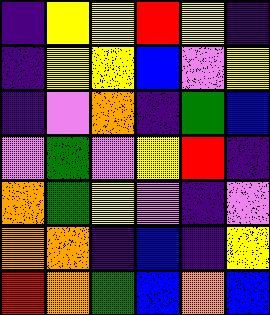[["indigo", "yellow", "yellow", "red", "yellow", "indigo"], ["indigo", "yellow", "yellow", "blue", "violet", "yellow"], ["indigo", "violet", "orange", "indigo", "green", "blue"], ["violet", "green", "violet", "yellow", "red", "indigo"], ["orange", "green", "yellow", "violet", "indigo", "violet"], ["orange", "orange", "indigo", "blue", "indigo", "yellow"], ["red", "orange", "green", "blue", "orange", "blue"]]